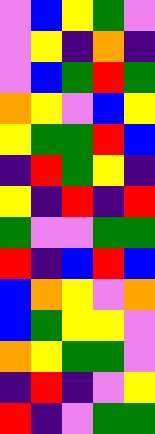[["violet", "blue", "yellow", "green", "violet"], ["violet", "yellow", "indigo", "orange", "indigo"], ["violet", "blue", "green", "red", "green"], ["orange", "yellow", "violet", "blue", "yellow"], ["yellow", "green", "green", "red", "blue"], ["indigo", "red", "green", "yellow", "indigo"], ["yellow", "indigo", "red", "indigo", "red"], ["green", "violet", "violet", "green", "green"], ["red", "indigo", "blue", "red", "blue"], ["blue", "orange", "yellow", "violet", "orange"], ["blue", "green", "yellow", "yellow", "violet"], ["orange", "yellow", "green", "green", "violet"], ["indigo", "red", "indigo", "violet", "yellow"], ["red", "indigo", "violet", "green", "green"]]